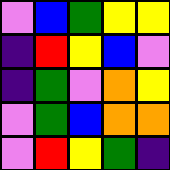[["violet", "blue", "green", "yellow", "yellow"], ["indigo", "red", "yellow", "blue", "violet"], ["indigo", "green", "violet", "orange", "yellow"], ["violet", "green", "blue", "orange", "orange"], ["violet", "red", "yellow", "green", "indigo"]]